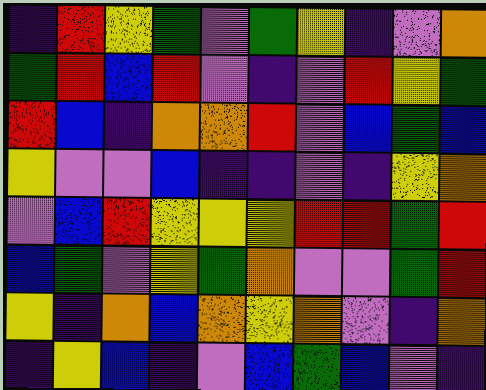[["indigo", "red", "yellow", "green", "violet", "green", "yellow", "indigo", "violet", "orange"], ["green", "red", "blue", "red", "violet", "indigo", "violet", "red", "yellow", "green"], ["red", "blue", "indigo", "orange", "orange", "red", "violet", "blue", "green", "blue"], ["yellow", "violet", "violet", "blue", "indigo", "indigo", "violet", "indigo", "yellow", "orange"], ["violet", "blue", "red", "yellow", "yellow", "yellow", "red", "red", "green", "red"], ["blue", "green", "violet", "yellow", "green", "orange", "violet", "violet", "green", "red"], ["yellow", "indigo", "orange", "blue", "orange", "yellow", "orange", "violet", "indigo", "orange"], ["indigo", "yellow", "blue", "indigo", "violet", "blue", "green", "blue", "violet", "indigo"]]